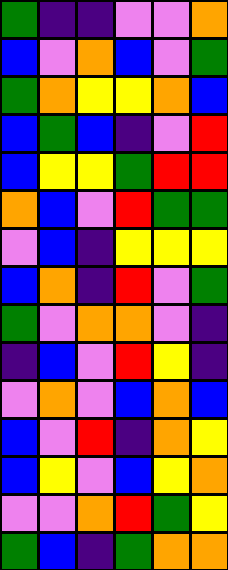[["green", "indigo", "indigo", "violet", "violet", "orange"], ["blue", "violet", "orange", "blue", "violet", "green"], ["green", "orange", "yellow", "yellow", "orange", "blue"], ["blue", "green", "blue", "indigo", "violet", "red"], ["blue", "yellow", "yellow", "green", "red", "red"], ["orange", "blue", "violet", "red", "green", "green"], ["violet", "blue", "indigo", "yellow", "yellow", "yellow"], ["blue", "orange", "indigo", "red", "violet", "green"], ["green", "violet", "orange", "orange", "violet", "indigo"], ["indigo", "blue", "violet", "red", "yellow", "indigo"], ["violet", "orange", "violet", "blue", "orange", "blue"], ["blue", "violet", "red", "indigo", "orange", "yellow"], ["blue", "yellow", "violet", "blue", "yellow", "orange"], ["violet", "violet", "orange", "red", "green", "yellow"], ["green", "blue", "indigo", "green", "orange", "orange"]]